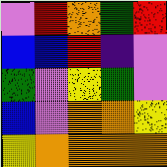[["violet", "red", "orange", "green", "red"], ["blue", "blue", "red", "indigo", "violet"], ["green", "violet", "yellow", "green", "violet"], ["blue", "violet", "orange", "orange", "yellow"], ["yellow", "orange", "orange", "orange", "orange"]]